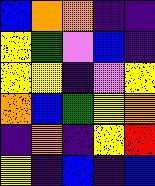[["blue", "orange", "orange", "indigo", "indigo"], ["yellow", "green", "violet", "blue", "indigo"], ["yellow", "yellow", "indigo", "violet", "yellow"], ["orange", "blue", "green", "yellow", "orange"], ["indigo", "orange", "indigo", "yellow", "red"], ["yellow", "indigo", "blue", "indigo", "blue"]]